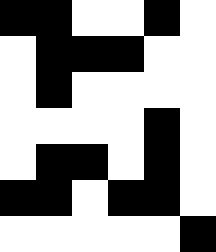[["black", "black", "white", "white", "black", "white"], ["white", "black", "black", "black", "white", "white"], ["white", "black", "white", "white", "white", "white"], ["white", "white", "white", "white", "black", "white"], ["white", "black", "black", "white", "black", "white"], ["black", "black", "white", "black", "black", "white"], ["white", "white", "white", "white", "white", "black"]]